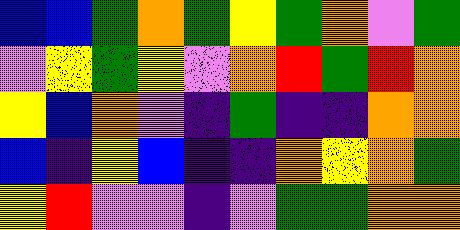[["blue", "blue", "green", "orange", "green", "yellow", "green", "orange", "violet", "green"], ["violet", "yellow", "green", "yellow", "violet", "orange", "red", "green", "red", "orange"], ["yellow", "blue", "orange", "violet", "indigo", "green", "indigo", "indigo", "orange", "orange"], ["blue", "indigo", "yellow", "blue", "indigo", "indigo", "orange", "yellow", "orange", "green"], ["yellow", "red", "violet", "violet", "indigo", "violet", "green", "green", "orange", "orange"]]